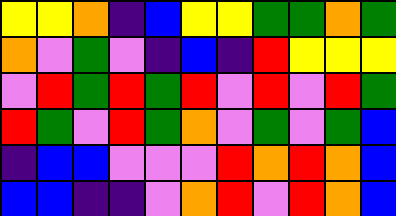[["yellow", "yellow", "orange", "indigo", "blue", "yellow", "yellow", "green", "green", "orange", "green"], ["orange", "violet", "green", "violet", "indigo", "blue", "indigo", "red", "yellow", "yellow", "yellow"], ["violet", "red", "green", "red", "green", "red", "violet", "red", "violet", "red", "green"], ["red", "green", "violet", "red", "green", "orange", "violet", "green", "violet", "green", "blue"], ["indigo", "blue", "blue", "violet", "violet", "violet", "red", "orange", "red", "orange", "blue"], ["blue", "blue", "indigo", "indigo", "violet", "orange", "red", "violet", "red", "orange", "blue"]]